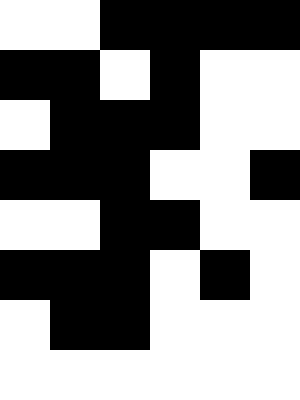[["white", "white", "black", "black", "black", "black"], ["black", "black", "white", "black", "white", "white"], ["white", "black", "black", "black", "white", "white"], ["black", "black", "black", "white", "white", "black"], ["white", "white", "black", "black", "white", "white"], ["black", "black", "black", "white", "black", "white"], ["white", "black", "black", "white", "white", "white"], ["white", "white", "white", "white", "white", "white"]]